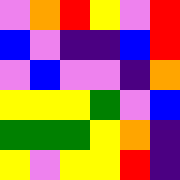[["violet", "orange", "red", "yellow", "violet", "red"], ["blue", "violet", "indigo", "indigo", "blue", "red"], ["violet", "blue", "violet", "violet", "indigo", "orange"], ["yellow", "yellow", "yellow", "green", "violet", "blue"], ["green", "green", "green", "yellow", "orange", "indigo"], ["yellow", "violet", "yellow", "yellow", "red", "indigo"]]